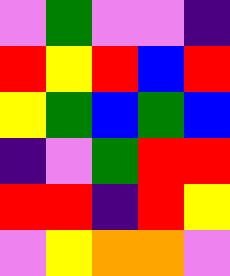[["violet", "green", "violet", "violet", "indigo"], ["red", "yellow", "red", "blue", "red"], ["yellow", "green", "blue", "green", "blue"], ["indigo", "violet", "green", "red", "red"], ["red", "red", "indigo", "red", "yellow"], ["violet", "yellow", "orange", "orange", "violet"]]